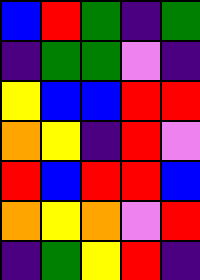[["blue", "red", "green", "indigo", "green"], ["indigo", "green", "green", "violet", "indigo"], ["yellow", "blue", "blue", "red", "red"], ["orange", "yellow", "indigo", "red", "violet"], ["red", "blue", "red", "red", "blue"], ["orange", "yellow", "orange", "violet", "red"], ["indigo", "green", "yellow", "red", "indigo"]]